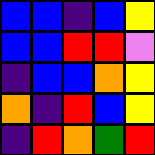[["blue", "blue", "indigo", "blue", "yellow"], ["blue", "blue", "red", "red", "violet"], ["indigo", "blue", "blue", "orange", "yellow"], ["orange", "indigo", "red", "blue", "yellow"], ["indigo", "red", "orange", "green", "red"]]